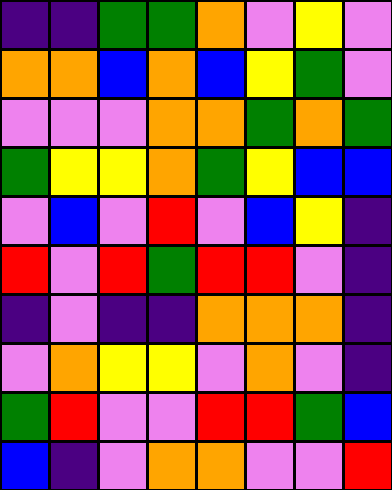[["indigo", "indigo", "green", "green", "orange", "violet", "yellow", "violet"], ["orange", "orange", "blue", "orange", "blue", "yellow", "green", "violet"], ["violet", "violet", "violet", "orange", "orange", "green", "orange", "green"], ["green", "yellow", "yellow", "orange", "green", "yellow", "blue", "blue"], ["violet", "blue", "violet", "red", "violet", "blue", "yellow", "indigo"], ["red", "violet", "red", "green", "red", "red", "violet", "indigo"], ["indigo", "violet", "indigo", "indigo", "orange", "orange", "orange", "indigo"], ["violet", "orange", "yellow", "yellow", "violet", "orange", "violet", "indigo"], ["green", "red", "violet", "violet", "red", "red", "green", "blue"], ["blue", "indigo", "violet", "orange", "orange", "violet", "violet", "red"]]